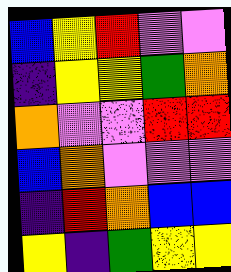[["blue", "yellow", "red", "violet", "violet"], ["indigo", "yellow", "yellow", "green", "orange"], ["orange", "violet", "violet", "red", "red"], ["blue", "orange", "violet", "violet", "violet"], ["indigo", "red", "orange", "blue", "blue"], ["yellow", "indigo", "green", "yellow", "yellow"]]